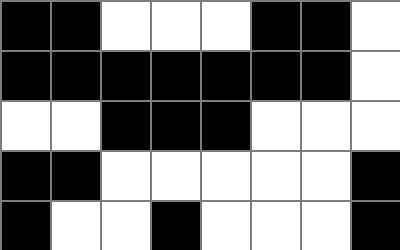[["black", "black", "white", "white", "white", "black", "black", "white"], ["black", "black", "black", "black", "black", "black", "black", "white"], ["white", "white", "black", "black", "black", "white", "white", "white"], ["black", "black", "white", "white", "white", "white", "white", "black"], ["black", "white", "white", "black", "white", "white", "white", "black"]]